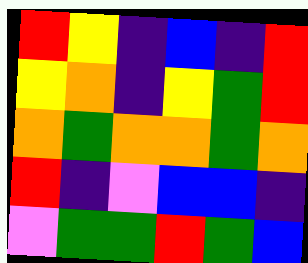[["red", "yellow", "indigo", "blue", "indigo", "red"], ["yellow", "orange", "indigo", "yellow", "green", "red"], ["orange", "green", "orange", "orange", "green", "orange"], ["red", "indigo", "violet", "blue", "blue", "indigo"], ["violet", "green", "green", "red", "green", "blue"]]